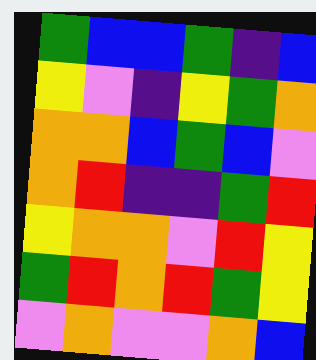[["green", "blue", "blue", "green", "indigo", "blue"], ["yellow", "violet", "indigo", "yellow", "green", "orange"], ["orange", "orange", "blue", "green", "blue", "violet"], ["orange", "red", "indigo", "indigo", "green", "red"], ["yellow", "orange", "orange", "violet", "red", "yellow"], ["green", "red", "orange", "red", "green", "yellow"], ["violet", "orange", "violet", "violet", "orange", "blue"]]